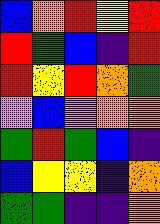[["blue", "orange", "red", "yellow", "red"], ["red", "green", "blue", "indigo", "red"], ["red", "yellow", "red", "orange", "green"], ["violet", "blue", "violet", "orange", "orange"], ["green", "red", "green", "blue", "indigo"], ["blue", "yellow", "yellow", "indigo", "orange"], ["green", "green", "indigo", "indigo", "orange"]]